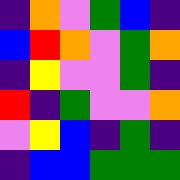[["indigo", "orange", "violet", "green", "blue", "indigo"], ["blue", "red", "orange", "violet", "green", "orange"], ["indigo", "yellow", "violet", "violet", "green", "indigo"], ["red", "indigo", "green", "violet", "violet", "orange"], ["violet", "yellow", "blue", "indigo", "green", "indigo"], ["indigo", "blue", "blue", "green", "green", "green"]]